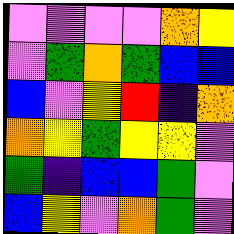[["violet", "violet", "violet", "violet", "orange", "yellow"], ["violet", "green", "orange", "green", "blue", "blue"], ["blue", "violet", "yellow", "red", "indigo", "orange"], ["orange", "yellow", "green", "yellow", "yellow", "violet"], ["green", "indigo", "blue", "blue", "green", "violet"], ["blue", "yellow", "violet", "orange", "green", "violet"]]